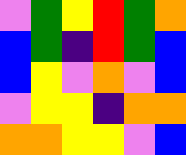[["violet", "green", "yellow", "red", "green", "orange"], ["blue", "green", "indigo", "red", "green", "blue"], ["blue", "yellow", "violet", "orange", "violet", "blue"], ["violet", "yellow", "yellow", "indigo", "orange", "orange"], ["orange", "orange", "yellow", "yellow", "violet", "blue"]]